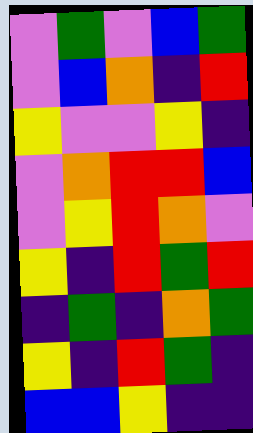[["violet", "green", "violet", "blue", "green"], ["violet", "blue", "orange", "indigo", "red"], ["yellow", "violet", "violet", "yellow", "indigo"], ["violet", "orange", "red", "red", "blue"], ["violet", "yellow", "red", "orange", "violet"], ["yellow", "indigo", "red", "green", "red"], ["indigo", "green", "indigo", "orange", "green"], ["yellow", "indigo", "red", "green", "indigo"], ["blue", "blue", "yellow", "indigo", "indigo"]]